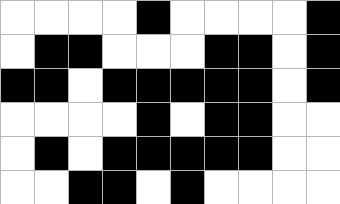[["white", "white", "white", "white", "black", "white", "white", "white", "white", "black"], ["white", "black", "black", "white", "white", "white", "black", "black", "white", "black"], ["black", "black", "white", "black", "black", "black", "black", "black", "white", "black"], ["white", "white", "white", "white", "black", "white", "black", "black", "white", "white"], ["white", "black", "white", "black", "black", "black", "black", "black", "white", "white"], ["white", "white", "black", "black", "white", "black", "white", "white", "white", "white"]]